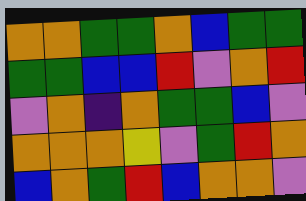[["orange", "orange", "green", "green", "orange", "blue", "green", "green"], ["green", "green", "blue", "blue", "red", "violet", "orange", "red"], ["violet", "orange", "indigo", "orange", "green", "green", "blue", "violet"], ["orange", "orange", "orange", "yellow", "violet", "green", "red", "orange"], ["blue", "orange", "green", "red", "blue", "orange", "orange", "violet"]]